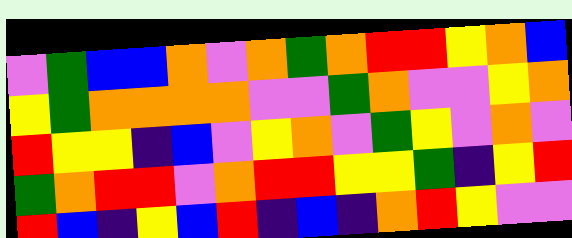[["violet", "green", "blue", "blue", "orange", "violet", "orange", "green", "orange", "red", "red", "yellow", "orange", "blue"], ["yellow", "green", "orange", "orange", "orange", "orange", "violet", "violet", "green", "orange", "violet", "violet", "yellow", "orange"], ["red", "yellow", "yellow", "indigo", "blue", "violet", "yellow", "orange", "violet", "green", "yellow", "violet", "orange", "violet"], ["green", "orange", "red", "red", "violet", "orange", "red", "red", "yellow", "yellow", "green", "indigo", "yellow", "red"], ["red", "blue", "indigo", "yellow", "blue", "red", "indigo", "blue", "indigo", "orange", "red", "yellow", "violet", "violet"]]